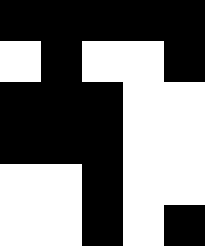[["black", "black", "black", "black", "black"], ["white", "black", "white", "white", "black"], ["black", "black", "black", "white", "white"], ["black", "black", "black", "white", "white"], ["white", "white", "black", "white", "white"], ["white", "white", "black", "white", "black"]]